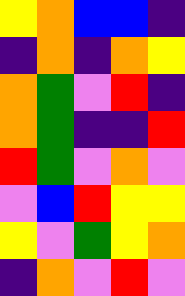[["yellow", "orange", "blue", "blue", "indigo"], ["indigo", "orange", "indigo", "orange", "yellow"], ["orange", "green", "violet", "red", "indigo"], ["orange", "green", "indigo", "indigo", "red"], ["red", "green", "violet", "orange", "violet"], ["violet", "blue", "red", "yellow", "yellow"], ["yellow", "violet", "green", "yellow", "orange"], ["indigo", "orange", "violet", "red", "violet"]]